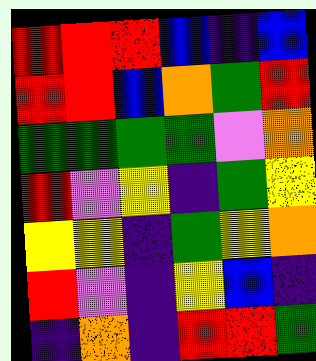[["red", "red", "red", "blue", "indigo", "blue"], ["red", "red", "blue", "orange", "green", "red"], ["green", "green", "green", "green", "violet", "orange"], ["red", "violet", "yellow", "indigo", "green", "yellow"], ["yellow", "yellow", "indigo", "green", "yellow", "orange"], ["red", "violet", "indigo", "yellow", "blue", "indigo"], ["indigo", "orange", "indigo", "red", "red", "green"]]